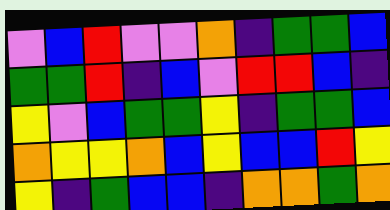[["violet", "blue", "red", "violet", "violet", "orange", "indigo", "green", "green", "blue"], ["green", "green", "red", "indigo", "blue", "violet", "red", "red", "blue", "indigo"], ["yellow", "violet", "blue", "green", "green", "yellow", "indigo", "green", "green", "blue"], ["orange", "yellow", "yellow", "orange", "blue", "yellow", "blue", "blue", "red", "yellow"], ["yellow", "indigo", "green", "blue", "blue", "indigo", "orange", "orange", "green", "orange"]]